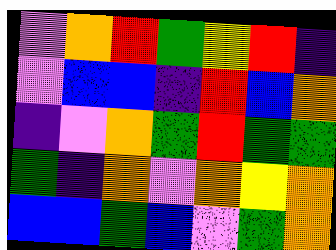[["violet", "orange", "red", "green", "yellow", "red", "indigo"], ["violet", "blue", "blue", "indigo", "red", "blue", "orange"], ["indigo", "violet", "orange", "green", "red", "green", "green"], ["green", "indigo", "orange", "violet", "orange", "yellow", "orange"], ["blue", "blue", "green", "blue", "violet", "green", "orange"]]